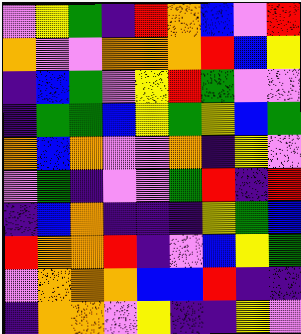[["violet", "yellow", "green", "indigo", "red", "orange", "blue", "violet", "red"], ["orange", "violet", "violet", "orange", "orange", "orange", "red", "blue", "yellow"], ["indigo", "blue", "green", "violet", "yellow", "red", "green", "violet", "violet"], ["indigo", "green", "green", "blue", "yellow", "green", "yellow", "blue", "green"], ["orange", "blue", "orange", "violet", "violet", "orange", "indigo", "yellow", "violet"], ["violet", "green", "indigo", "violet", "violet", "green", "red", "indigo", "red"], ["indigo", "blue", "orange", "indigo", "indigo", "indigo", "yellow", "green", "blue"], ["red", "orange", "orange", "red", "indigo", "violet", "blue", "yellow", "green"], ["violet", "orange", "orange", "orange", "blue", "blue", "red", "indigo", "indigo"], ["indigo", "orange", "orange", "violet", "yellow", "indigo", "indigo", "yellow", "violet"]]